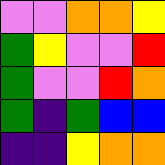[["violet", "violet", "orange", "orange", "yellow"], ["green", "yellow", "violet", "violet", "red"], ["green", "violet", "violet", "red", "orange"], ["green", "indigo", "green", "blue", "blue"], ["indigo", "indigo", "yellow", "orange", "orange"]]